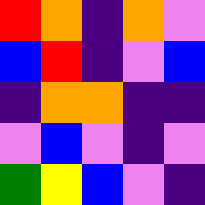[["red", "orange", "indigo", "orange", "violet"], ["blue", "red", "indigo", "violet", "blue"], ["indigo", "orange", "orange", "indigo", "indigo"], ["violet", "blue", "violet", "indigo", "violet"], ["green", "yellow", "blue", "violet", "indigo"]]